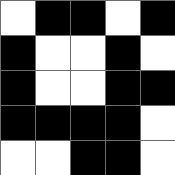[["white", "black", "black", "white", "black"], ["black", "white", "white", "black", "white"], ["black", "white", "white", "black", "black"], ["black", "black", "black", "black", "white"], ["white", "white", "black", "black", "white"]]